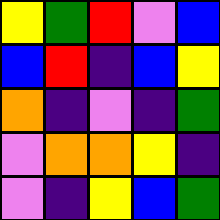[["yellow", "green", "red", "violet", "blue"], ["blue", "red", "indigo", "blue", "yellow"], ["orange", "indigo", "violet", "indigo", "green"], ["violet", "orange", "orange", "yellow", "indigo"], ["violet", "indigo", "yellow", "blue", "green"]]